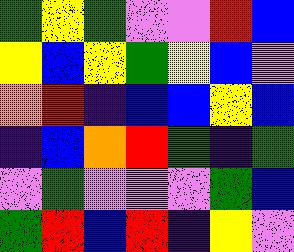[["green", "yellow", "green", "violet", "violet", "red", "blue"], ["yellow", "blue", "yellow", "green", "yellow", "blue", "violet"], ["orange", "red", "indigo", "blue", "blue", "yellow", "blue"], ["indigo", "blue", "orange", "red", "green", "indigo", "green"], ["violet", "green", "violet", "violet", "violet", "green", "blue"], ["green", "red", "blue", "red", "indigo", "yellow", "violet"]]